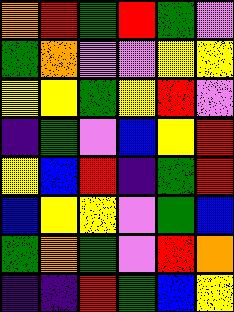[["orange", "red", "green", "red", "green", "violet"], ["green", "orange", "violet", "violet", "yellow", "yellow"], ["yellow", "yellow", "green", "yellow", "red", "violet"], ["indigo", "green", "violet", "blue", "yellow", "red"], ["yellow", "blue", "red", "indigo", "green", "red"], ["blue", "yellow", "yellow", "violet", "green", "blue"], ["green", "orange", "green", "violet", "red", "orange"], ["indigo", "indigo", "red", "green", "blue", "yellow"]]